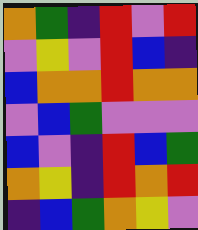[["orange", "green", "indigo", "red", "violet", "red"], ["violet", "yellow", "violet", "red", "blue", "indigo"], ["blue", "orange", "orange", "red", "orange", "orange"], ["violet", "blue", "green", "violet", "violet", "violet"], ["blue", "violet", "indigo", "red", "blue", "green"], ["orange", "yellow", "indigo", "red", "orange", "red"], ["indigo", "blue", "green", "orange", "yellow", "violet"]]